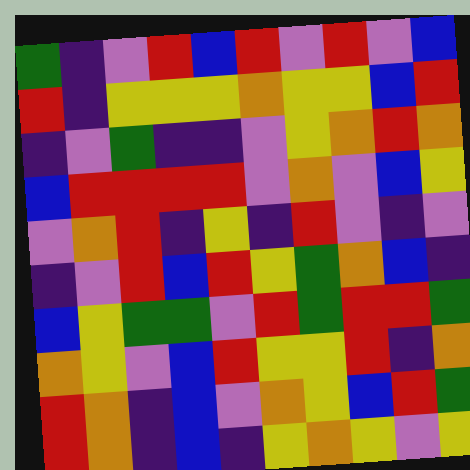[["green", "indigo", "violet", "red", "blue", "red", "violet", "red", "violet", "blue"], ["red", "indigo", "yellow", "yellow", "yellow", "orange", "yellow", "yellow", "blue", "red"], ["indigo", "violet", "green", "indigo", "indigo", "violet", "yellow", "orange", "red", "orange"], ["blue", "red", "red", "red", "red", "violet", "orange", "violet", "blue", "yellow"], ["violet", "orange", "red", "indigo", "yellow", "indigo", "red", "violet", "indigo", "violet"], ["indigo", "violet", "red", "blue", "red", "yellow", "green", "orange", "blue", "indigo"], ["blue", "yellow", "green", "green", "violet", "red", "green", "red", "red", "green"], ["orange", "yellow", "violet", "blue", "red", "yellow", "yellow", "red", "indigo", "orange"], ["red", "orange", "indigo", "blue", "violet", "orange", "yellow", "blue", "red", "green"], ["red", "orange", "indigo", "blue", "indigo", "yellow", "orange", "yellow", "violet", "yellow"]]